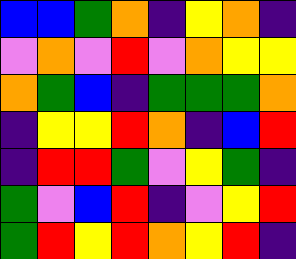[["blue", "blue", "green", "orange", "indigo", "yellow", "orange", "indigo"], ["violet", "orange", "violet", "red", "violet", "orange", "yellow", "yellow"], ["orange", "green", "blue", "indigo", "green", "green", "green", "orange"], ["indigo", "yellow", "yellow", "red", "orange", "indigo", "blue", "red"], ["indigo", "red", "red", "green", "violet", "yellow", "green", "indigo"], ["green", "violet", "blue", "red", "indigo", "violet", "yellow", "red"], ["green", "red", "yellow", "red", "orange", "yellow", "red", "indigo"]]